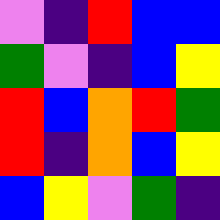[["violet", "indigo", "red", "blue", "blue"], ["green", "violet", "indigo", "blue", "yellow"], ["red", "blue", "orange", "red", "green"], ["red", "indigo", "orange", "blue", "yellow"], ["blue", "yellow", "violet", "green", "indigo"]]